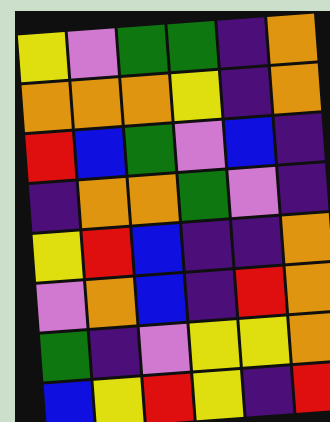[["yellow", "violet", "green", "green", "indigo", "orange"], ["orange", "orange", "orange", "yellow", "indigo", "orange"], ["red", "blue", "green", "violet", "blue", "indigo"], ["indigo", "orange", "orange", "green", "violet", "indigo"], ["yellow", "red", "blue", "indigo", "indigo", "orange"], ["violet", "orange", "blue", "indigo", "red", "orange"], ["green", "indigo", "violet", "yellow", "yellow", "orange"], ["blue", "yellow", "red", "yellow", "indigo", "red"]]